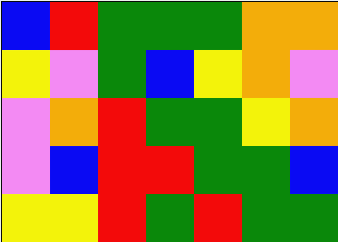[["blue", "red", "green", "green", "green", "orange", "orange"], ["yellow", "violet", "green", "blue", "yellow", "orange", "violet"], ["violet", "orange", "red", "green", "green", "yellow", "orange"], ["violet", "blue", "red", "red", "green", "green", "blue"], ["yellow", "yellow", "red", "green", "red", "green", "green"]]